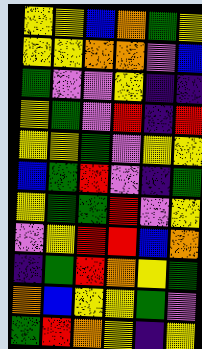[["yellow", "yellow", "blue", "orange", "green", "yellow"], ["yellow", "yellow", "orange", "orange", "violet", "blue"], ["green", "violet", "violet", "yellow", "indigo", "indigo"], ["yellow", "green", "violet", "red", "indigo", "red"], ["yellow", "yellow", "green", "violet", "yellow", "yellow"], ["blue", "green", "red", "violet", "indigo", "green"], ["yellow", "green", "green", "red", "violet", "yellow"], ["violet", "yellow", "red", "red", "blue", "orange"], ["indigo", "green", "red", "orange", "yellow", "green"], ["orange", "blue", "yellow", "yellow", "green", "violet"], ["green", "red", "orange", "yellow", "indigo", "yellow"]]